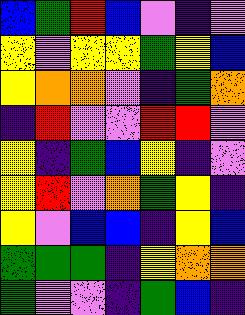[["blue", "green", "red", "blue", "violet", "indigo", "violet"], ["yellow", "violet", "yellow", "yellow", "green", "yellow", "blue"], ["yellow", "orange", "orange", "violet", "indigo", "green", "orange"], ["indigo", "red", "violet", "violet", "red", "red", "violet"], ["yellow", "indigo", "green", "blue", "yellow", "indigo", "violet"], ["yellow", "red", "violet", "orange", "green", "yellow", "indigo"], ["yellow", "violet", "blue", "blue", "indigo", "yellow", "blue"], ["green", "green", "green", "indigo", "yellow", "orange", "orange"], ["green", "violet", "violet", "indigo", "green", "blue", "indigo"]]